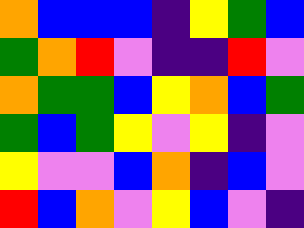[["orange", "blue", "blue", "blue", "indigo", "yellow", "green", "blue"], ["green", "orange", "red", "violet", "indigo", "indigo", "red", "violet"], ["orange", "green", "green", "blue", "yellow", "orange", "blue", "green"], ["green", "blue", "green", "yellow", "violet", "yellow", "indigo", "violet"], ["yellow", "violet", "violet", "blue", "orange", "indigo", "blue", "violet"], ["red", "blue", "orange", "violet", "yellow", "blue", "violet", "indigo"]]